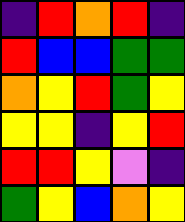[["indigo", "red", "orange", "red", "indigo"], ["red", "blue", "blue", "green", "green"], ["orange", "yellow", "red", "green", "yellow"], ["yellow", "yellow", "indigo", "yellow", "red"], ["red", "red", "yellow", "violet", "indigo"], ["green", "yellow", "blue", "orange", "yellow"]]